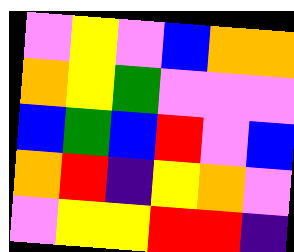[["violet", "yellow", "violet", "blue", "orange", "orange"], ["orange", "yellow", "green", "violet", "violet", "violet"], ["blue", "green", "blue", "red", "violet", "blue"], ["orange", "red", "indigo", "yellow", "orange", "violet"], ["violet", "yellow", "yellow", "red", "red", "indigo"]]